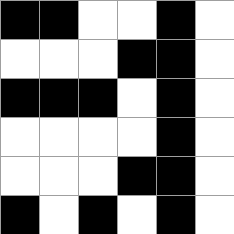[["black", "black", "white", "white", "black", "white"], ["white", "white", "white", "black", "black", "white"], ["black", "black", "black", "white", "black", "white"], ["white", "white", "white", "white", "black", "white"], ["white", "white", "white", "black", "black", "white"], ["black", "white", "black", "white", "black", "white"]]